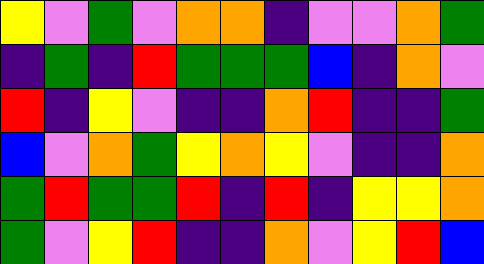[["yellow", "violet", "green", "violet", "orange", "orange", "indigo", "violet", "violet", "orange", "green"], ["indigo", "green", "indigo", "red", "green", "green", "green", "blue", "indigo", "orange", "violet"], ["red", "indigo", "yellow", "violet", "indigo", "indigo", "orange", "red", "indigo", "indigo", "green"], ["blue", "violet", "orange", "green", "yellow", "orange", "yellow", "violet", "indigo", "indigo", "orange"], ["green", "red", "green", "green", "red", "indigo", "red", "indigo", "yellow", "yellow", "orange"], ["green", "violet", "yellow", "red", "indigo", "indigo", "orange", "violet", "yellow", "red", "blue"]]